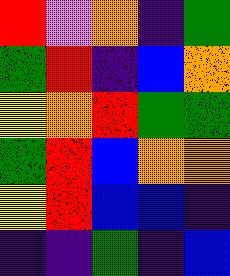[["red", "violet", "orange", "indigo", "green"], ["green", "red", "indigo", "blue", "orange"], ["yellow", "orange", "red", "green", "green"], ["green", "red", "blue", "orange", "orange"], ["yellow", "red", "blue", "blue", "indigo"], ["indigo", "indigo", "green", "indigo", "blue"]]